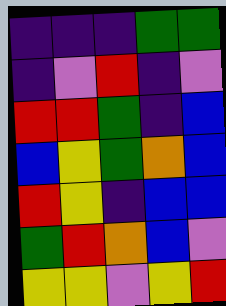[["indigo", "indigo", "indigo", "green", "green"], ["indigo", "violet", "red", "indigo", "violet"], ["red", "red", "green", "indigo", "blue"], ["blue", "yellow", "green", "orange", "blue"], ["red", "yellow", "indigo", "blue", "blue"], ["green", "red", "orange", "blue", "violet"], ["yellow", "yellow", "violet", "yellow", "red"]]